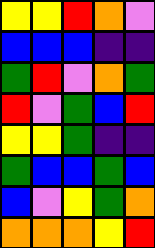[["yellow", "yellow", "red", "orange", "violet"], ["blue", "blue", "blue", "indigo", "indigo"], ["green", "red", "violet", "orange", "green"], ["red", "violet", "green", "blue", "red"], ["yellow", "yellow", "green", "indigo", "indigo"], ["green", "blue", "blue", "green", "blue"], ["blue", "violet", "yellow", "green", "orange"], ["orange", "orange", "orange", "yellow", "red"]]